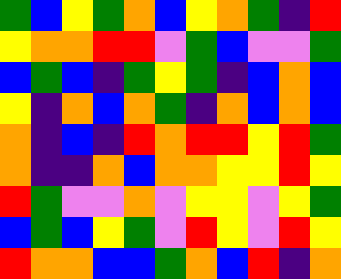[["green", "blue", "yellow", "green", "orange", "blue", "yellow", "orange", "green", "indigo", "red"], ["yellow", "orange", "orange", "red", "red", "violet", "green", "blue", "violet", "violet", "green"], ["blue", "green", "blue", "indigo", "green", "yellow", "green", "indigo", "blue", "orange", "blue"], ["yellow", "indigo", "orange", "blue", "orange", "green", "indigo", "orange", "blue", "orange", "blue"], ["orange", "indigo", "blue", "indigo", "red", "orange", "red", "red", "yellow", "red", "green"], ["orange", "indigo", "indigo", "orange", "blue", "orange", "orange", "yellow", "yellow", "red", "yellow"], ["red", "green", "violet", "violet", "orange", "violet", "yellow", "yellow", "violet", "yellow", "green"], ["blue", "green", "blue", "yellow", "green", "violet", "red", "yellow", "violet", "red", "yellow"], ["red", "orange", "orange", "blue", "blue", "green", "orange", "blue", "red", "indigo", "orange"]]